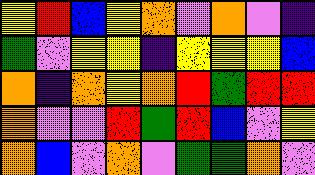[["yellow", "red", "blue", "yellow", "orange", "violet", "orange", "violet", "indigo"], ["green", "violet", "yellow", "yellow", "indigo", "yellow", "yellow", "yellow", "blue"], ["orange", "indigo", "orange", "yellow", "orange", "red", "green", "red", "red"], ["orange", "violet", "violet", "red", "green", "red", "blue", "violet", "yellow"], ["orange", "blue", "violet", "orange", "violet", "green", "green", "orange", "violet"]]